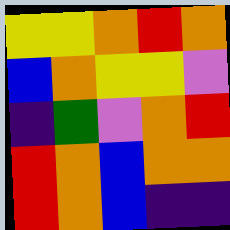[["yellow", "yellow", "orange", "red", "orange"], ["blue", "orange", "yellow", "yellow", "violet"], ["indigo", "green", "violet", "orange", "red"], ["red", "orange", "blue", "orange", "orange"], ["red", "orange", "blue", "indigo", "indigo"]]